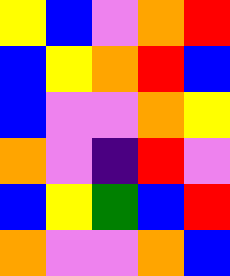[["yellow", "blue", "violet", "orange", "red"], ["blue", "yellow", "orange", "red", "blue"], ["blue", "violet", "violet", "orange", "yellow"], ["orange", "violet", "indigo", "red", "violet"], ["blue", "yellow", "green", "blue", "red"], ["orange", "violet", "violet", "orange", "blue"]]